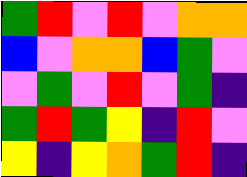[["green", "red", "violet", "red", "violet", "orange", "orange"], ["blue", "violet", "orange", "orange", "blue", "green", "violet"], ["violet", "green", "violet", "red", "violet", "green", "indigo"], ["green", "red", "green", "yellow", "indigo", "red", "violet"], ["yellow", "indigo", "yellow", "orange", "green", "red", "indigo"]]